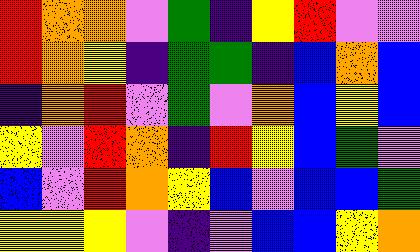[["red", "orange", "orange", "violet", "green", "indigo", "yellow", "red", "violet", "violet"], ["red", "orange", "yellow", "indigo", "green", "green", "indigo", "blue", "orange", "blue"], ["indigo", "orange", "red", "violet", "green", "violet", "orange", "blue", "yellow", "blue"], ["yellow", "violet", "red", "orange", "indigo", "red", "yellow", "blue", "green", "violet"], ["blue", "violet", "red", "orange", "yellow", "blue", "violet", "blue", "blue", "green"], ["yellow", "yellow", "yellow", "violet", "indigo", "violet", "blue", "blue", "yellow", "orange"]]